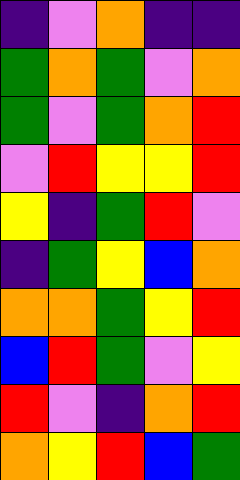[["indigo", "violet", "orange", "indigo", "indigo"], ["green", "orange", "green", "violet", "orange"], ["green", "violet", "green", "orange", "red"], ["violet", "red", "yellow", "yellow", "red"], ["yellow", "indigo", "green", "red", "violet"], ["indigo", "green", "yellow", "blue", "orange"], ["orange", "orange", "green", "yellow", "red"], ["blue", "red", "green", "violet", "yellow"], ["red", "violet", "indigo", "orange", "red"], ["orange", "yellow", "red", "blue", "green"]]